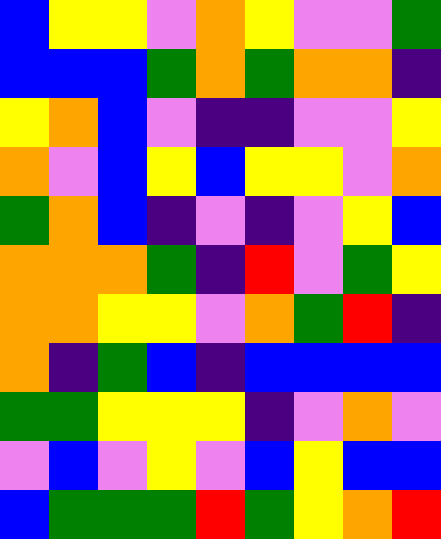[["blue", "yellow", "yellow", "violet", "orange", "yellow", "violet", "violet", "green"], ["blue", "blue", "blue", "green", "orange", "green", "orange", "orange", "indigo"], ["yellow", "orange", "blue", "violet", "indigo", "indigo", "violet", "violet", "yellow"], ["orange", "violet", "blue", "yellow", "blue", "yellow", "yellow", "violet", "orange"], ["green", "orange", "blue", "indigo", "violet", "indigo", "violet", "yellow", "blue"], ["orange", "orange", "orange", "green", "indigo", "red", "violet", "green", "yellow"], ["orange", "orange", "yellow", "yellow", "violet", "orange", "green", "red", "indigo"], ["orange", "indigo", "green", "blue", "indigo", "blue", "blue", "blue", "blue"], ["green", "green", "yellow", "yellow", "yellow", "indigo", "violet", "orange", "violet"], ["violet", "blue", "violet", "yellow", "violet", "blue", "yellow", "blue", "blue"], ["blue", "green", "green", "green", "red", "green", "yellow", "orange", "red"]]